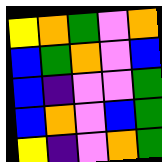[["yellow", "orange", "green", "violet", "orange"], ["blue", "green", "orange", "violet", "blue"], ["blue", "indigo", "violet", "violet", "green"], ["blue", "orange", "violet", "blue", "green"], ["yellow", "indigo", "violet", "orange", "green"]]